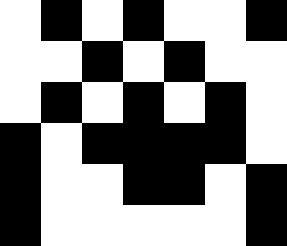[["white", "black", "white", "black", "white", "white", "black"], ["white", "white", "black", "white", "black", "white", "white"], ["white", "black", "white", "black", "white", "black", "white"], ["black", "white", "black", "black", "black", "black", "white"], ["black", "white", "white", "black", "black", "white", "black"], ["black", "white", "white", "white", "white", "white", "black"]]